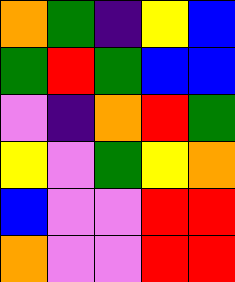[["orange", "green", "indigo", "yellow", "blue"], ["green", "red", "green", "blue", "blue"], ["violet", "indigo", "orange", "red", "green"], ["yellow", "violet", "green", "yellow", "orange"], ["blue", "violet", "violet", "red", "red"], ["orange", "violet", "violet", "red", "red"]]